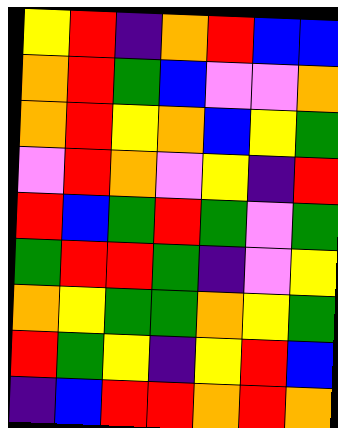[["yellow", "red", "indigo", "orange", "red", "blue", "blue"], ["orange", "red", "green", "blue", "violet", "violet", "orange"], ["orange", "red", "yellow", "orange", "blue", "yellow", "green"], ["violet", "red", "orange", "violet", "yellow", "indigo", "red"], ["red", "blue", "green", "red", "green", "violet", "green"], ["green", "red", "red", "green", "indigo", "violet", "yellow"], ["orange", "yellow", "green", "green", "orange", "yellow", "green"], ["red", "green", "yellow", "indigo", "yellow", "red", "blue"], ["indigo", "blue", "red", "red", "orange", "red", "orange"]]